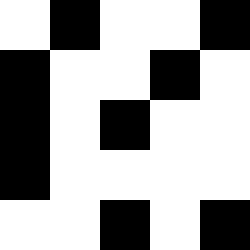[["white", "black", "white", "white", "black"], ["black", "white", "white", "black", "white"], ["black", "white", "black", "white", "white"], ["black", "white", "white", "white", "white"], ["white", "white", "black", "white", "black"]]